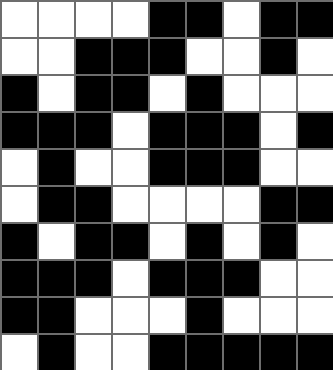[["white", "white", "white", "white", "black", "black", "white", "black", "black"], ["white", "white", "black", "black", "black", "white", "white", "black", "white"], ["black", "white", "black", "black", "white", "black", "white", "white", "white"], ["black", "black", "black", "white", "black", "black", "black", "white", "black"], ["white", "black", "white", "white", "black", "black", "black", "white", "white"], ["white", "black", "black", "white", "white", "white", "white", "black", "black"], ["black", "white", "black", "black", "white", "black", "white", "black", "white"], ["black", "black", "black", "white", "black", "black", "black", "white", "white"], ["black", "black", "white", "white", "white", "black", "white", "white", "white"], ["white", "black", "white", "white", "black", "black", "black", "black", "black"]]